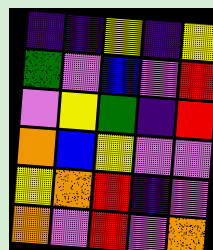[["indigo", "indigo", "yellow", "indigo", "yellow"], ["green", "violet", "blue", "violet", "red"], ["violet", "yellow", "green", "indigo", "red"], ["orange", "blue", "yellow", "violet", "violet"], ["yellow", "orange", "red", "indigo", "violet"], ["orange", "violet", "red", "violet", "orange"]]